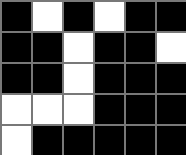[["black", "white", "black", "white", "black", "black"], ["black", "black", "white", "black", "black", "white"], ["black", "black", "white", "black", "black", "black"], ["white", "white", "white", "black", "black", "black"], ["white", "black", "black", "black", "black", "black"]]